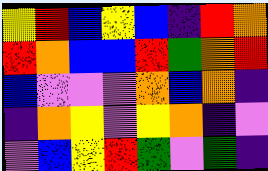[["yellow", "red", "blue", "yellow", "blue", "indigo", "red", "orange"], ["red", "orange", "blue", "blue", "red", "green", "orange", "red"], ["blue", "violet", "violet", "violet", "orange", "blue", "orange", "indigo"], ["indigo", "orange", "yellow", "violet", "yellow", "orange", "indigo", "violet"], ["violet", "blue", "yellow", "red", "green", "violet", "green", "indigo"]]